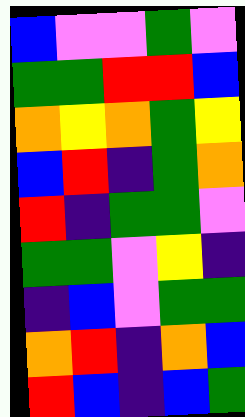[["blue", "violet", "violet", "green", "violet"], ["green", "green", "red", "red", "blue"], ["orange", "yellow", "orange", "green", "yellow"], ["blue", "red", "indigo", "green", "orange"], ["red", "indigo", "green", "green", "violet"], ["green", "green", "violet", "yellow", "indigo"], ["indigo", "blue", "violet", "green", "green"], ["orange", "red", "indigo", "orange", "blue"], ["red", "blue", "indigo", "blue", "green"]]